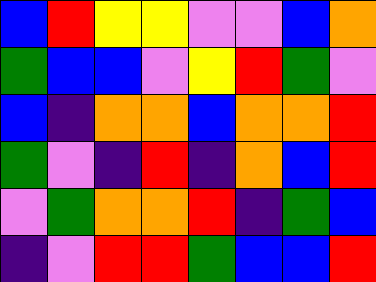[["blue", "red", "yellow", "yellow", "violet", "violet", "blue", "orange"], ["green", "blue", "blue", "violet", "yellow", "red", "green", "violet"], ["blue", "indigo", "orange", "orange", "blue", "orange", "orange", "red"], ["green", "violet", "indigo", "red", "indigo", "orange", "blue", "red"], ["violet", "green", "orange", "orange", "red", "indigo", "green", "blue"], ["indigo", "violet", "red", "red", "green", "blue", "blue", "red"]]